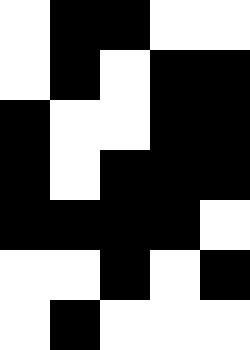[["white", "black", "black", "white", "white"], ["white", "black", "white", "black", "black"], ["black", "white", "white", "black", "black"], ["black", "white", "black", "black", "black"], ["black", "black", "black", "black", "white"], ["white", "white", "black", "white", "black"], ["white", "black", "white", "white", "white"]]